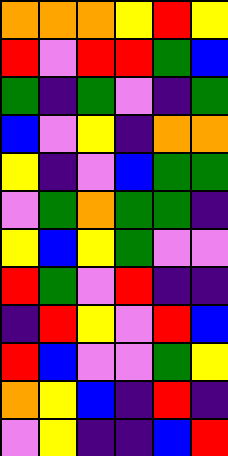[["orange", "orange", "orange", "yellow", "red", "yellow"], ["red", "violet", "red", "red", "green", "blue"], ["green", "indigo", "green", "violet", "indigo", "green"], ["blue", "violet", "yellow", "indigo", "orange", "orange"], ["yellow", "indigo", "violet", "blue", "green", "green"], ["violet", "green", "orange", "green", "green", "indigo"], ["yellow", "blue", "yellow", "green", "violet", "violet"], ["red", "green", "violet", "red", "indigo", "indigo"], ["indigo", "red", "yellow", "violet", "red", "blue"], ["red", "blue", "violet", "violet", "green", "yellow"], ["orange", "yellow", "blue", "indigo", "red", "indigo"], ["violet", "yellow", "indigo", "indigo", "blue", "red"]]